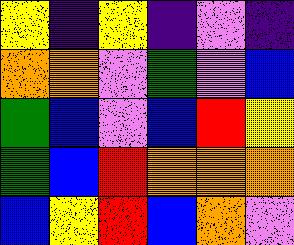[["yellow", "indigo", "yellow", "indigo", "violet", "indigo"], ["orange", "orange", "violet", "green", "violet", "blue"], ["green", "blue", "violet", "blue", "red", "yellow"], ["green", "blue", "red", "orange", "orange", "orange"], ["blue", "yellow", "red", "blue", "orange", "violet"]]